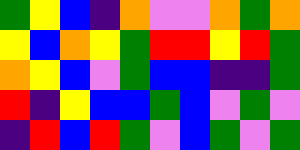[["green", "yellow", "blue", "indigo", "orange", "violet", "violet", "orange", "green", "orange"], ["yellow", "blue", "orange", "yellow", "green", "red", "red", "yellow", "red", "green"], ["orange", "yellow", "blue", "violet", "green", "blue", "blue", "indigo", "indigo", "green"], ["red", "indigo", "yellow", "blue", "blue", "green", "blue", "violet", "green", "violet"], ["indigo", "red", "blue", "red", "green", "violet", "blue", "green", "violet", "green"]]